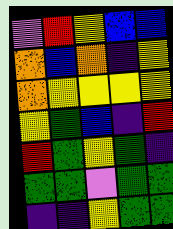[["violet", "red", "yellow", "blue", "blue"], ["orange", "blue", "orange", "indigo", "yellow"], ["orange", "yellow", "yellow", "yellow", "yellow"], ["yellow", "green", "blue", "indigo", "red"], ["red", "green", "yellow", "green", "indigo"], ["green", "green", "violet", "green", "green"], ["indigo", "indigo", "yellow", "green", "green"]]